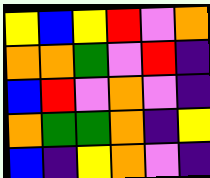[["yellow", "blue", "yellow", "red", "violet", "orange"], ["orange", "orange", "green", "violet", "red", "indigo"], ["blue", "red", "violet", "orange", "violet", "indigo"], ["orange", "green", "green", "orange", "indigo", "yellow"], ["blue", "indigo", "yellow", "orange", "violet", "indigo"]]